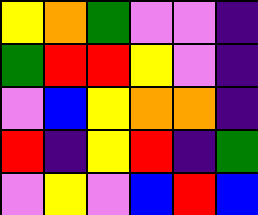[["yellow", "orange", "green", "violet", "violet", "indigo"], ["green", "red", "red", "yellow", "violet", "indigo"], ["violet", "blue", "yellow", "orange", "orange", "indigo"], ["red", "indigo", "yellow", "red", "indigo", "green"], ["violet", "yellow", "violet", "blue", "red", "blue"]]